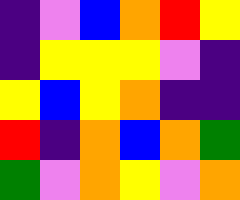[["indigo", "violet", "blue", "orange", "red", "yellow"], ["indigo", "yellow", "yellow", "yellow", "violet", "indigo"], ["yellow", "blue", "yellow", "orange", "indigo", "indigo"], ["red", "indigo", "orange", "blue", "orange", "green"], ["green", "violet", "orange", "yellow", "violet", "orange"]]